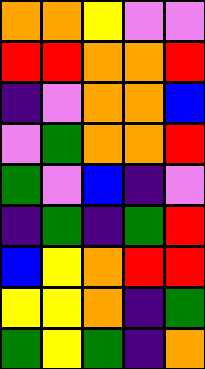[["orange", "orange", "yellow", "violet", "violet"], ["red", "red", "orange", "orange", "red"], ["indigo", "violet", "orange", "orange", "blue"], ["violet", "green", "orange", "orange", "red"], ["green", "violet", "blue", "indigo", "violet"], ["indigo", "green", "indigo", "green", "red"], ["blue", "yellow", "orange", "red", "red"], ["yellow", "yellow", "orange", "indigo", "green"], ["green", "yellow", "green", "indigo", "orange"]]